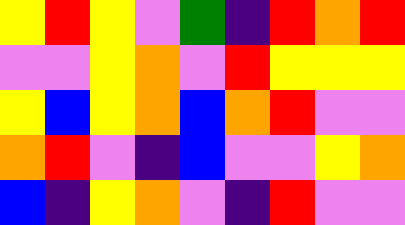[["yellow", "red", "yellow", "violet", "green", "indigo", "red", "orange", "red"], ["violet", "violet", "yellow", "orange", "violet", "red", "yellow", "yellow", "yellow"], ["yellow", "blue", "yellow", "orange", "blue", "orange", "red", "violet", "violet"], ["orange", "red", "violet", "indigo", "blue", "violet", "violet", "yellow", "orange"], ["blue", "indigo", "yellow", "orange", "violet", "indigo", "red", "violet", "violet"]]